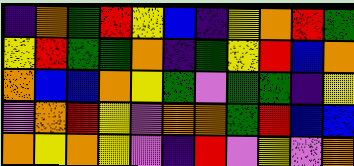[["indigo", "orange", "green", "red", "yellow", "blue", "indigo", "yellow", "orange", "red", "green"], ["yellow", "red", "green", "green", "orange", "indigo", "green", "yellow", "red", "blue", "orange"], ["orange", "blue", "blue", "orange", "yellow", "green", "violet", "green", "green", "indigo", "yellow"], ["violet", "orange", "red", "yellow", "violet", "orange", "orange", "green", "red", "blue", "blue"], ["orange", "yellow", "orange", "yellow", "violet", "indigo", "red", "violet", "yellow", "violet", "orange"]]